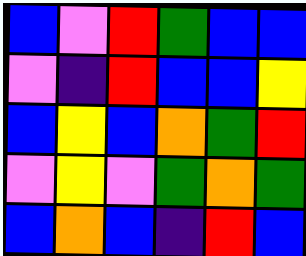[["blue", "violet", "red", "green", "blue", "blue"], ["violet", "indigo", "red", "blue", "blue", "yellow"], ["blue", "yellow", "blue", "orange", "green", "red"], ["violet", "yellow", "violet", "green", "orange", "green"], ["blue", "orange", "blue", "indigo", "red", "blue"]]